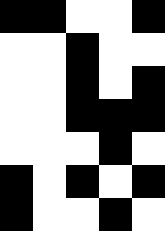[["black", "black", "white", "white", "black"], ["white", "white", "black", "white", "white"], ["white", "white", "black", "white", "black"], ["white", "white", "black", "black", "black"], ["white", "white", "white", "black", "white"], ["black", "white", "black", "white", "black"], ["black", "white", "white", "black", "white"]]